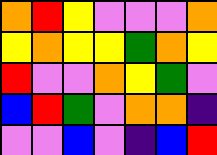[["orange", "red", "yellow", "violet", "violet", "violet", "orange"], ["yellow", "orange", "yellow", "yellow", "green", "orange", "yellow"], ["red", "violet", "violet", "orange", "yellow", "green", "violet"], ["blue", "red", "green", "violet", "orange", "orange", "indigo"], ["violet", "violet", "blue", "violet", "indigo", "blue", "red"]]